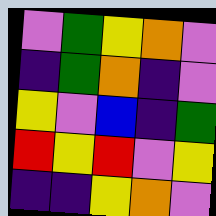[["violet", "green", "yellow", "orange", "violet"], ["indigo", "green", "orange", "indigo", "violet"], ["yellow", "violet", "blue", "indigo", "green"], ["red", "yellow", "red", "violet", "yellow"], ["indigo", "indigo", "yellow", "orange", "violet"]]